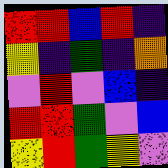[["red", "red", "blue", "red", "indigo"], ["yellow", "indigo", "green", "indigo", "orange"], ["violet", "red", "violet", "blue", "indigo"], ["red", "red", "green", "violet", "blue"], ["yellow", "red", "green", "yellow", "violet"]]